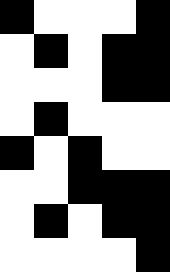[["black", "white", "white", "white", "black"], ["white", "black", "white", "black", "black"], ["white", "white", "white", "black", "black"], ["white", "black", "white", "white", "white"], ["black", "white", "black", "white", "white"], ["white", "white", "black", "black", "black"], ["white", "black", "white", "black", "black"], ["white", "white", "white", "white", "black"]]